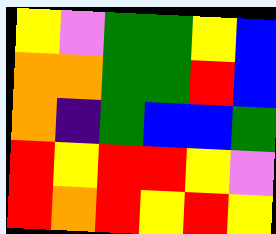[["yellow", "violet", "green", "green", "yellow", "blue"], ["orange", "orange", "green", "green", "red", "blue"], ["orange", "indigo", "green", "blue", "blue", "green"], ["red", "yellow", "red", "red", "yellow", "violet"], ["red", "orange", "red", "yellow", "red", "yellow"]]